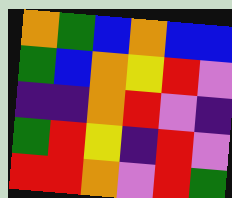[["orange", "green", "blue", "orange", "blue", "blue"], ["green", "blue", "orange", "yellow", "red", "violet"], ["indigo", "indigo", "orange", "red", "violet", "indigo"], ["green", "red", "yellow", "indigo", "red", "violet"], ["red", "red", "orange", "violet", "red", "green"]]